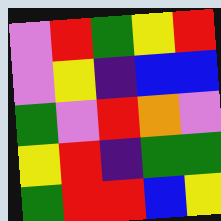[["violet", "red", "green", "yellow", "red"], ["violet", "yellow", "indigo", "blue", "blue"], ["green", "violet", "red", "orange", "violet"], ["yellow", "red", "indigo", "green", "green"], ["green", "red", "red", "blue", "yellow"]]